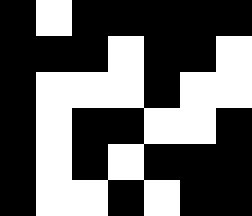[["black", "white", "black", "black", "black", "black", "black"], ["black", "black", "black", "white", "black", "black", "white"], ["black", "white", "white", "white", "black", "white", "white"], ["black", "white", "black", "black", "white", "white", "black"], ["black", "white", "black", "white", "black", "black", "black"], ["black", "white", "white", "black", "white", "black", "black"]]